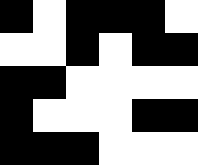[["black", "white", "black", "black", "black", "white"], ["white", "white", "black", "white", "black", "black"], ["black", "black", "white", "white", "white", "white"], ["black", "white", "white", "white", "black", "black"], ["black", "black", "black", "white", "white", "white"]]